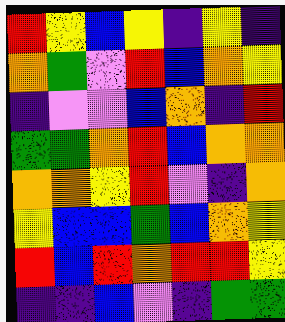[["red", "yellow", "blue", "yellow", "indigo", "yellow", "indigo"], ["orange", "green", "violet", "red", "blue", "orange", "yellow"], ["indigo", "violet", "violet", "blue", "orange", "indigo", "red"], ["green", "green", "orange", "red", "blue", "orange", "orange"], ["orange", "orange", "yellow", "red", "violet", "indigo", "orange"], ["yellow", "blue", "blue", "green", "blue", "orange", "yellow"], ["red", "blue", "red", "orange", "red", "red", "yellow"], ["indigo", "indigo", "blue", "violet", "indigo", "green", "green"]]